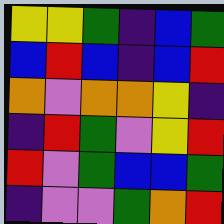[["yellow", "yellow", "green", "indigo", "blue", "green"], ["blue", "red", "blue", "indigo", "blue", "red"], ["orange", "violet", "orange", "orange", "yellow", "indigo"], ["indigo", "red", "green", "violet", "yellow", "red"], ["red", "violet", "green", "blue", "blue", "green"], ["indigo", "violet", "violet", "green", "orange", "red"]]